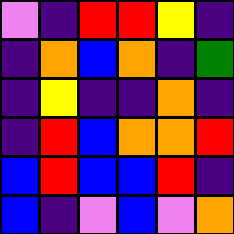[["violet", "indigo", "red", "red", "yellow", "indigo"], ["indigo", "orange", "blue", "orange", "indigo", "green"], ["indigo", "yellow", "indigo", "indigo", "orange", "indigo"], ["indigo", "red", "blue", "orange", "orange", "red"], ["blue", "red", "blue", "blue", "red", "indigo"], ["blue", "indigo", "violet", "blue", "violet", "orange"]]